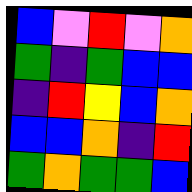[["blue", "violet", "red", "violet", "orange"], ["green", "indigo", "green", "blue", "blue"], ["indigo", "red", "yellow", "blue", "orange"], ["blue", "blue", "orange", "indigo", "red"], ["green", "orange", "green", "green", "blue"]]